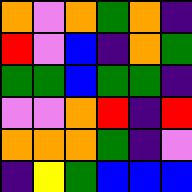[["orange", "violet", "orange", "green", "orange", "indigo"], ["red", "violet", "blue", "indigo", "orange", "green"], ["green", "green", "blue", "green", "green", "indigo"], ["violet", "violet", "orange", "red", "indigo", "red"], ["orange", "orange", "orange", "green", "indigo", "violet"], ["indigo", "yellow", "green", "blue", "blue", "blue"]]